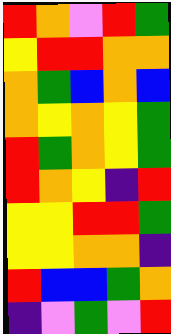[["red", "orange", "violet", "red", "green"], ["yellow", "red", "red", "orange", "orange"], ["orange", "green", "blue", "orange", "blue"], ["orange", "yellow", "orange", "yellow", "green"], ["red", "green", "orange", "yellow", "green"], ["red", "orange", "yellow", "indigo", "red"], ["yellow", "yellow", "red", "red", "green"], ["yellow", "yellow", "orange", "orange", "indigo"], ["red", "blue", "blue", "green", "orange"], ["indigo", "violet", "green", "violet", "red"]]